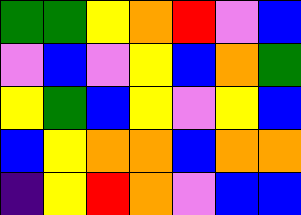[["green", "green", "yellow", "orange", "red", "violet", "blue"], ["violet", "blue", "violet", "yellow", "blue", "orange", "green"], ["yellow", "green", "blue", "yellow", "violet", "yellow", "blue"], ["blue", "yellow", "orange", "orange", "blue", "orange", "orange"], ["indigo", "yellow", "red", "orange", "violet", "blue", "blue"]]